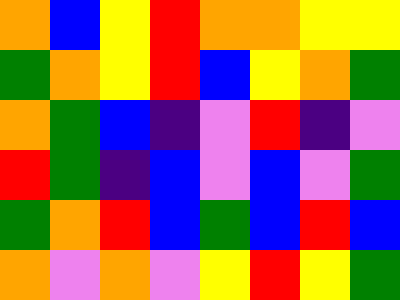[["orange", "blue", "yellow", "red", "orange", "orange", "yellow", "yellow"], ["green", "orange", "yellow", "red", "blue", "yellow", "orange", "green"], ["orange", "green", "blue", "indigo", "violet", "red", "indigo", "violet"], ["red", "green", "indigo", "blue", "violet", "blue", "violet", "green"], ["green", "orange", "red", "blue", "green", "blue", "red", "blue"], ["orange", "violet", "orange", "violet", "yellow", "red", "yellow", "green"]]